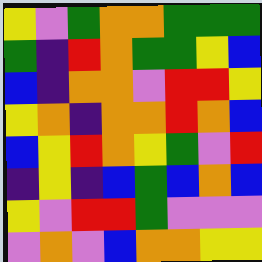[["yellow", "violet", "green", "orange", "orange", "green", "green", "green"], ["green", "indigo", "red", "orange", "green", "green", "yellow", "blue"], ["blue", "indigo", "orange", "orange", "violet", "red", "red", "yellow"], ["yellow", "orange", "indigo", "orange", "orange", "red", "orange", "blue"], ["blue", "yellow", "red", "orange", "yellow", "green", "violet", "red"], ["indigo", "yellow", "indigo", "blue", "green", "blue", "orange", "blue"], ["yellow", "violet", "red", "red", "green", "violet", "violet", "violet"], ["violet", "orange", "violet", "blue", "orange", "orange", "yellow", "yellow"]]